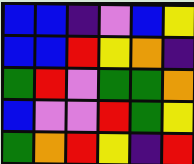[["blue", "blue", "indigo", "violet", "blue", "yellow"], ["blue", "blue", "red", "yellow", "orange", "indigo"], ["green", "red", "violet", "green", "green", "orange"], ["blue", "violet", "violet", "red", "green", "yellow"], ["green", "orange", "red", "yellow", "indigo", "red"]]